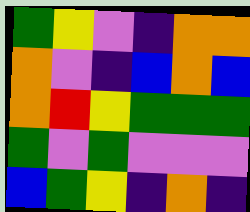[["green", "yellow", "violet", "indigo", "orange", "orange"], ["orange", "violet", "indigo", "blue", "orange", "blue"], ["orange", "red", "yellow", "green", "green", "green"], ["green", "violet", "green", "violet", "violet", "violet"], ["blue", "green", "yellow", "indigo", "orange", "indigo"]]